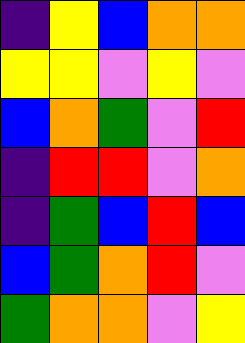[["indigo", "yellow", "blue", "orange", "orange"], ["yellow", "yellow", "violet", "yellow", "violet"], ["blue", "orange", "green", "violet", "red"], ["indigo", "red", "red", "violet", "orange"], ["indigo", "green", "blue", "red", "blue"], ["blue", "green", "orange", "red", "violet"], ["green", "orange", "orange", "violet", "yellow"]]